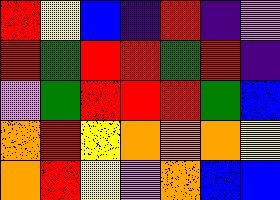[["red", "yellow", "blue", "indigo", "red", "indigo", "violet"], ["red", "green", "red", "red", "green", "red", "indigo"], ["violet", "green", "red", "red", "red", "green", "blue"], ["orange", "red", "yellow", "orange", "orange", "orange", "yellow"], ["orange", "red", "yellow", "violet", "orange", "blue", "blue"]]